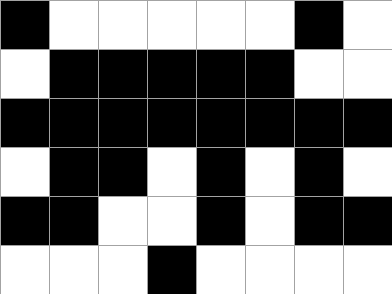[["black", "white", "white", "white", "white", "white", "black", "white"], ["white", "black", "black", "black", "black", "black", "white", "white"], ["black", "black", "black", "black", "black", "black", "black", "black"], ["white", "black", "black", "white", "black", "white", "black", "white"], ["black", "black", "white", "white", "black", "white", "black", "black"], ["white", "white", "white", "black", "white", "white", "white", "white"]]